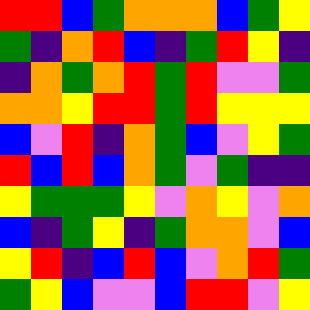[["red", "red", "blue", "green", "orange", "orange", "orange", "blue", "green", "yellow"], ["green", "indigo", "orange", "red", "blue", "indigo", "green", "red", "yellow", "indigo"], ["indigo", "orange", "green", "orange", "red", "green", "red", "violet", "violet", "green"], ["orange", "orange", "yellow", "red", "red", "green", "red", "yellow", "yellow", "yellow"], ["blue", "violet", "red", "indigo", "orange", "green", "blue", "violet", "yellow", "green"], ["red", "blue", "red", "blue", "orange", "green", "violet", "green", "indigo", "indigo"], ["yellow", "green", "green", "green", "yellow", "violet", "orange", "yellow", "violet", "orange"], ["blue", "indigo", "green", "yellow", "indigo", "green", "orange", "orange", "violet", "blue"], ["yellow", "red", "indigo", "blue", "red", "blue", "violet", "orange", "red", "green"], ["green", "yellow", "blue", "violet", "violet", "blue", "red", "red", "violet", "yellow"]]